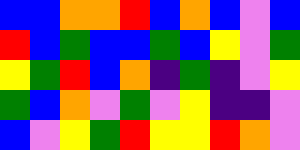[["blue", "blue", "orange", "orange", "red", "blue", "orange", "blue", "violet", "blue"], ["red", "blue", "green", "blue", "blue", "green", "blue", "yellow", "violet", "green"], ["yellow", "green", "red", "blue", "orange", "indigo", "green", "indigo", "violet", "yellow"], ["green", "blue", "orange", "violet", "green", "violet", "yellow", "indigo", "indigo", "violet"], ["blue", "violet", "yellow", "green", "red", "yellow", "yellow", "red", "orange", "violet"]]